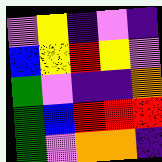[["violet", "yellow", "indigo", "violet", "indigo"], ["blue", "yellow", "red", "yellow", "violet"], ["green", "violet", "indigo", "indigo", "orange"], ["green", "blue", "red", "red", "red"], ["green", "violet", "orange", "orange", "indigo"]]